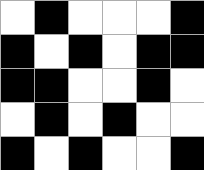[["white", "black", "white", "white", "white", "black"], ["black", "white", "black", "white", "black", "black"], ["black", "black", "white", "white", "black", "white"], ["white", "black", "white", "black", "white", "white"], ["black", "white", "black", "white", "white", "black"]]